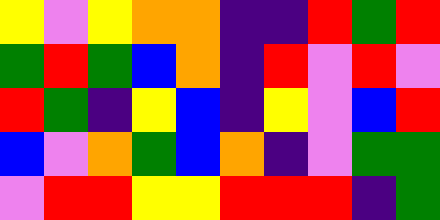[["yellow", "violet", "yellow", "orange", "orange", "indigo", "indigo", "red", "green", "red"], ["green", "red", "green", "blue", "orange", "indigo", "red", "violet", "red", "violet"], ["red", "green", "indigo", "yellow", "blue", "indigo", "yellow", "violet", "blue", "red"], ["blue", "violet", "orange", "green", "blue", "orange", "indigo", "violet", "green", "green"], ["violet", "red", "red", "yellow", "yellow", "red", "red", "red", "indigo", "green"]]